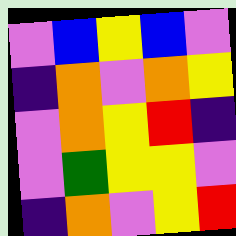[["violet", "blue", "yellow", "blue", "violet"], ["indigo", "orange", "violet", "orange", "yellow"], ["violet", "orange", "yellow", "red", "indigo"], ["violet", "green", "yellow", "yellow", "violet"], ["indigo", "orange", "violet", "yellow", "red"]]